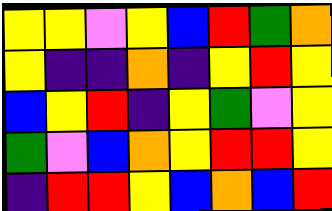[["yellow", "yellow", "violet", "yellow", "blue", "red", "green", "orange"], ["yellow", "indigo", "indigo", "orange", "indigo", "yellow", "red", "yellow"], ["blue", "yellow", "red", "indigo", "yellow", "green", "violet", "yellow"], ["green", "violet", "blue", "orange", "yellow", "red", "red", "yellow"], ["indigo", "red", "red", "yellow", "blue", "orange", "blue", "red"]]